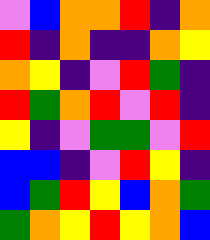[["violet", "blue", "orange", "orange", "red", "indigo", "orange"], ["red", "indigo", "orange", "indigo", "indigo", "orange", "yellow"], ["orange", "yellow", "indigo", "violet", "red", "green", "indigo"], ["red", "green", "orange", "red", "violet", "red", "indigo"], ["yellow", "indigo", "violet", "green", "green", "violet", "red"], ["blue", "blue", "indigo", "violet", "red", "yellow", "indigo"], ["blue", "green", "red", "yellow", "blue", "orange", "green"], ["green", "orange", "yellow", "red", "yellow", "orange", "blue"]]